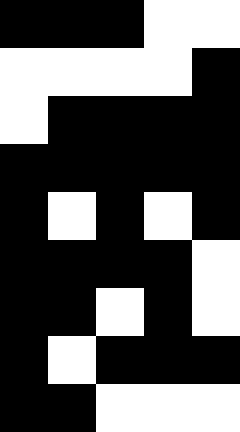[["black", "black", "black", "white", "white"], ["white", "white", "white", "white", "black"], ["white", "black", "black", "black", "black"], ["black", "black", "black", "black", "black"], ["black", "white", "black", "white", "black"], ["black", "black", "black", "black", "white"], ["black", "black", "white", "black", "white"], ["black", "white", "black", "black", "black"], ["black", "black", "white", "white", "white"]]